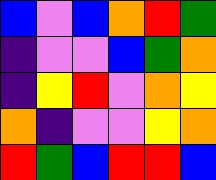[["blue", "violet", "blue", "orange", "red", "green"], ["indigo", "violet", "violet", "blue", "green", "orange"], ["indigo", "yellow", "red", "violet", "orange", "yellow"], ["orange", "indigo", "violet", "violet", "yellow", "orange"], ["red", "green", "blue", "red", "red", "blue"]]